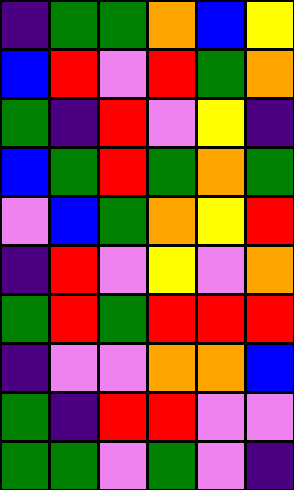[["indigo", "green", "green", "orange", "blue", "yellow"], ["blue", "red", "violet", "red", "green", "orange"], ["green", "indigo", "red", "violet", "yellow", "indigo"], ["blue", "green", "red", "green", "orange", "green"], ["violet", "blue", "green", "orange", "yellow", "red"], ["indigo", "red", "violet", "yellow", "violet", "orange"], ["green", "red", "green", "red", "red", "red"], ["indigo", "violet", "violet", "orange", "orange", "blue"], ["green", "indigo", "red", "red", "violet", "violet"], ["green", "green", "violet", "green", "violet", "indigo"]]